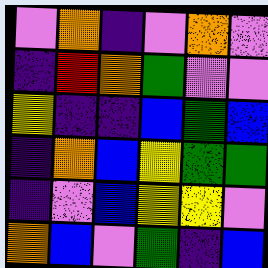[["violet", "orange", "indigo", "violet", "orange", "violet"], ["indigo", "red", "orange", "green", "violet", "violet"], ["yellow", "indigo", "indigo", "blue", "green", "blue"], ["indigo", "orange", "blue", "yellow", "green", "green"], ["indigo", "violet", "blue", "yellow", "yellow", "violet"], ["orange", "blue", "violet", "green", "indigo", "blue"]]